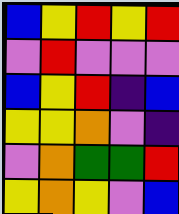[["blue", "yellow", "red", "yellow", "red"], ["violet", "red", "violet", "violet", "violet"], ["blue", "yellow", "red", "indigo", "blue"], ["yellow", "yellow", "orange", "violet", "indigo"], ["violet", "orange", "green", "green", "red"], ["yellow", "orange", "yellow", "violet", "blue"]]